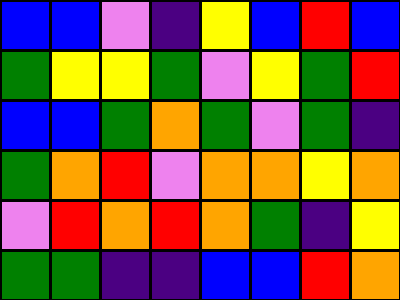[["blue", "blue", "violet", "indigo", "yellow", "blue", "red", "blue"], ["green", "yellow", "yellow", "green", "violet", "yellow", "green", "red"], ["blue", "blue", "green", "orange", "green", "violet", "green", "indigo"], ["green", "orange", "red", "violet", "orange", "orange", "yellow", "orange"], ["violet", "red", "orange", "red", "orange", "green", "indigo", "yellow"], ["green", "green", "indigo", "indigo", "blue", "blue", "red", "orange"]]